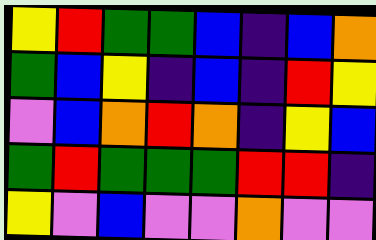[["yellow", "red", "green", "green", "blue", "indigo", "blue", "orange"], ["green", "blue", "yellow", "indigo", "blue", "indigo", "red", "yellow"], ["violet", "blue", "orange", "red", "orange", "indigo", "yellow", "blue"], ["green", "red", "green", "green", "green", "red", "red", "indigo"], ["yellow", "violet", "blue", "violet", "violet", "orange", "violet", "violet"]]